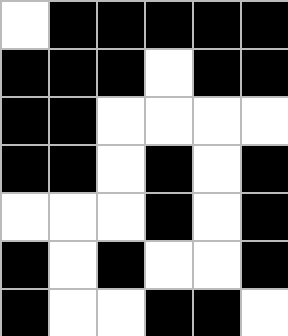[["white", "black", "black", "black", "black", "black"], ["black", "black", "black", "white", "black", "black"], ["black", "black", "white", "white", "white", "white"], ["black", "black", "white", "black", "white", "black"], ["white", "white", "white", "black", "white", "black"], ["black", "white", "black", "white", "white", "black"], ["black", "white", "white", "black", "black", "white"]]